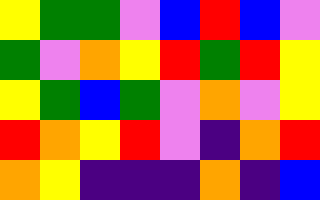[["yellow", "green", "green", "violet", "blue", "red", "blue", "violet"], ["green", "violet", "orange", "yellow", "red", "green", "red", "yellow"], ["yellow", "green", "blue", "green", "violet", "orange", "violet", "yellow"], ["red", "orange", "yellow", "red", "violet", "indigo", "orange", "red"], ["orange", "yellow", "indigo", "indigo", "indigo", "orange", "indigo", "blue"]]